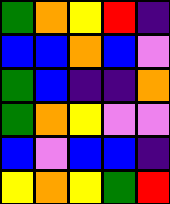[["green", "orange", "yellow", "red", "indigo"], ["blue", "blue", "orange", "blue", "violet"], ["green", "blue", "indigo", "indigo", "orange"], ["green", "orange", "yellow", "violet", "violet"], ["blue", "violet", "blue", "blue", "indigo"], ["yellow", "orange", "yellow", "green", "red"]]